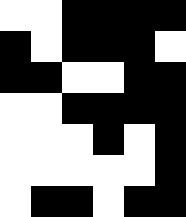[["white", "white", "black", "black", "black", "black"], ["black", "white", "black", "black", "black", "white"], ["black", "black", "white", "white", "black", "black"], ["white", "white", "black", "black", "black", "black"], ["white", "white", "white", "black", "white", "black"], ["white", "white", "white", "white", "white", "black"], ["white", "black", "black", "white", "black", "black"]]